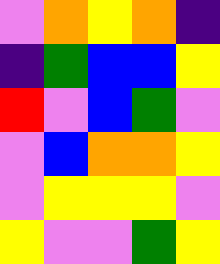[["violet", "orange", "yellow", "orange", "indigo"], ["indigo", "green", "blue", "blue", "yellow"], ["red", "violet", "blue", "green", "violet"], ["violet", "blue", "orange", "orange", "yellow"], ["violet", "yellow", "yellow", "yellow", "violet"], ["yellow", "violet", "violet", "green", "yellow"]]